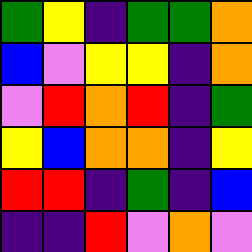[["green", "yellow", "indigo", "green", "green", "orange"], ["blue", "violet", "yellow", "yellow", "indigo", "orange"], ["violet", "red", "orange", "red", "indigo", "green"], ["yellow", "blue", "orange", "orange", "indigo", "yellow"], ["red", "red", "indigo", "green", "indigo", "blue"], ["indigo", "indigo", "red", "violet", "orange", "violet"]]